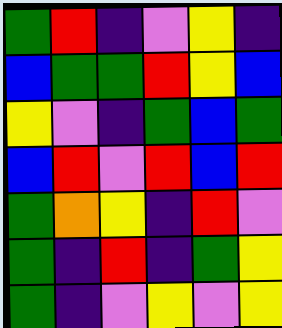[["green", "red", "indigo", "violet", "yellow", "indigo"], ["blue", "green", "green", "red", "yellow", "blue"], ["yellow", "violet", "indigo", "green", "blue", "green"], ["blue", "red", "violet", "red", "blue", "red"], ["green", "orange", "yellow", "indigo", "red", "violet"], ["green", "indigo", "red", "indigo", "green", "yellow"], ["green", "indigo", "violet", "yellow", "violet", "yellow"]]